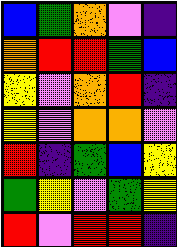[["blue", "green", "orange", "violet", "indigo"], ["orange", "red", "red", "green", "blue"], ["yellow", "violet", "orange", "red", "indigo"], ["yellow", "violet", "orange", "orange", "violet"], ["red", "indigo", "green", "blue", "yellow"], ["green", "yellow", "violet", "green", "yellow"], ["red", "violet", "red", "red", "indigo"]]